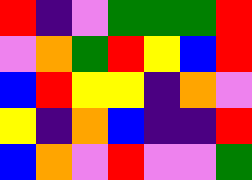[["red", "indigo", "violet", "green", "green", "green", "red"], ["violet", "orange", "green", "red", "yellow", "blue", "red"], ["blue", "red", "yellow", "yellow", "indigo", "orange", "violet"], ["yellow", "indigo", "orange", "blue", "indigo", "indigo", "red"], ["blue", "orange", "violet", "red", "violet", "violet", "green"]]